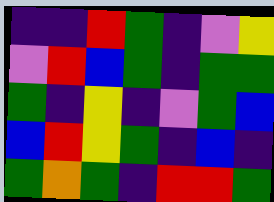[["indigo", "indigo", "red", "green", "indigo", "violet", "yellow"], ["violet", "red", "blue", "green", "indigo", "green", "green"], ["green", "indigo", "yellow", "indigo", "violet", "green", "blue"], ["blue", "red", "yellow", "green", "indigo", "blue", "indigo"], ["green", "orange", "green", "indigo", "red", "red", "green"]]